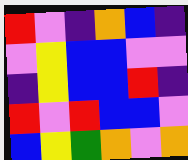[["red", "violet", "indigo", "orange", "blue", "indigo"], ["violet", "yellow", "blue", "blue", "violet", "violet"], ["indigo", "yellow", "blue", "blue", "red", "indigo"], ["red", "violet", "red", "blue", "blue", "violet"], ["blue", "yellow", "green", "orange", "violet", "orange"]]